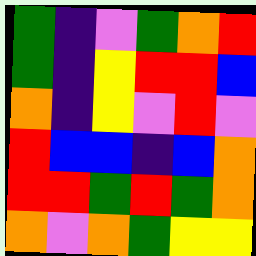[["green", "indigo", "violet", "green", "orange", "red"], ["green", "indigo", "yellow", "red", "red", "blue"], ["orange", "indigo", "yellow", "violet", "red", "violet"], ["red", "blue", "blue", "indigo", "blue", "orange"], ["red", "red", "green", "red", "green", "orange"], ["orange", "violet", "orange", "green", "yellow", "yellow"]]